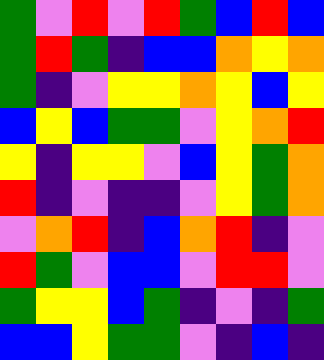[["green", "violet", "red", "violet", "red", "green", "blue", "red", "blue"], ["green", "red", "green", "indigo", "blue", "blue", "orange", "yellow", "orange"], ["green", "indigo", "violet", "yellow", "yellow", "orange", "yellow", "blue", "yellow"], ["blue", "yellow", "blue", "green", "green", "violet", "yellow", "orange", "red"], ["yellow", "indigo", "yellow", "yellow", "violet", "blue", "yellow", "green", "orange"], ["red", "indigo", "violet", "indigo", "indigo", "violet", "yellow", "green", "orange"], ["violet", "orange", "red", "indigo", "blue", "orange", "red", "indigo", "violet"], ["red", "green", "violet", "blue", "blue", "violet", "red", "red", "violet"], ["green", "yellow", "yellow", "blue", "green", "indigo", "violet", "indigo", "green"], ["blue", "blue", "yellow", "green", "green", "violet", "indigo", "blue", "indigo"]]